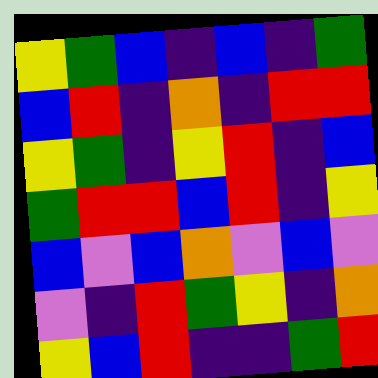[["yellow", "green", "blue", "indigo", "blue", "indigo", "green"], ["blue", "red", "indigo", "orange", "indigo", "red", "red"], ["yellow", "green", "indigo", "yellow", "red", "indigo", "blue"], ["green", "red", "red", "blue", "red", "indigo", "yellow"], ["blue", "violet", "blue", "orange", "violet", "blue", "violet"], ["violet", "indigo", "red", "green", "yellow", "indigo", "orange"], ["yellow", "blue", "red", "indigo", "indigo", "green", "red"]]